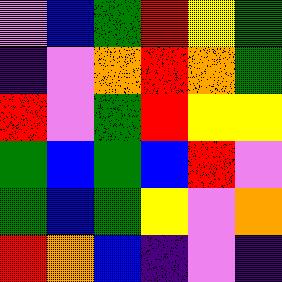[["violet", "blue", "green", "red", "yellow", "green"], ["indigo", "violet", "orange", "red", "orange", "green"], ["red", "violet", "green", "red", "yellow", "yellow"], ["green", "blue", "green", "blue", "red", "violet"], ["green", "blue", "green", "yellow", "violet", "orange"], ["red", "orange", "blue", "indigo", "violet", "indigo"]]